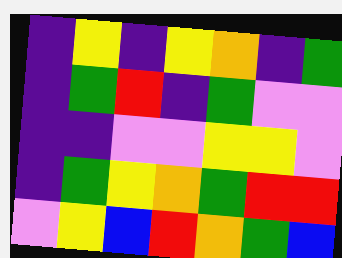[["indigo", "yellow", "indigo", "yellow", "orange", "indigo", "green"], ["indigo", "green", "red", "indigo", "green", "violet", "violet"], ["indigo", "indigo", "violet", "violet", "yellow", "yellow", "violet"], ["indigo", "green", "yellow", "orange", "green", "red", "red"], ["violet", "yellow", "blue", "red", "orange", "green", "blue"]]